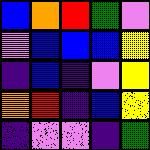[["blue", "orange", "red", "green", "violet"], ["violet", "blue", "blue", "blue", "yellow"], ["indigo", "blue", "indigo", "violet", "yellow"], ["orange", "red", "indigo", "blue", "yellow"], ["indigo", "violet", "violet", "indigo", "green"]]